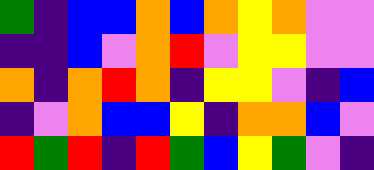[["green", "indigo", "blue", "blue", "orange", "blue", "orange", "yellow", "orange", "violet", "violet"], ["indigo", "indigo", "blue", "violet", "orange", "red", "violet", "yellow", "yellow", "violet", "violet"], ["orange", "indigo", "orange", "red", "orange", "indigo", "yellow", "yellow", "violet", "indigo", "blue"], ["indigo", "violet", "orange", "blue", "blue", "yellow", "indigo", "orange", "orange", "blue", "violet"], ["red", "green", "red", "indigo", "red", "green", "blue", "yellow", "green", "violet", "indigo"]]